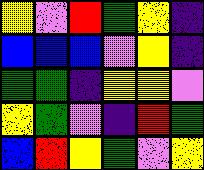[["yellow", "violet", "red", "green", "yellow", "indigo"], ["blue", "blue", "blue", "violet", "yellow", "indigo"], ["green", "green", "indigo", "yellow", "yellow", "violet"], ["yellow", "green", "violet", "indigo", "red", "green"], ["blue", "red", "yellow", "green", "violet", "yellow"]]